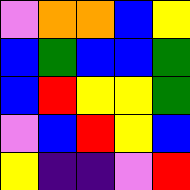[["violet", "orange", "orange", "blue", "yellow"], ["blue", "green", "blue", "blue", "green"], ["blue", "red", "yellow", "yellow", "green"], ["violet", "blue", "red", "yellow", "blue"], ["yellow", "indigo", "indigo", "violet", "red"]]